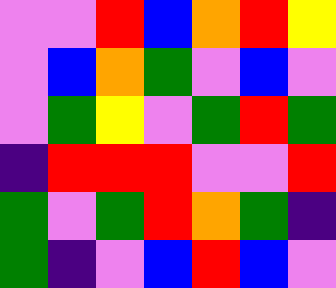[["violet", "violet", "red", "blue", "orange", "red", "yellow"], ["violet", "blue", "orange", "green", "violet", "blue", "violet"], ["violet", "green", "yellow", "violet", "green", "red", "green"], ["indigo", "red", "red", "red", "violet", "violet", "red"], ["green", "violet", "green", "red", "orange", "green", "indigo"], ["green", "indigo", "violet", "blue", "red", "blue", "violet"]]